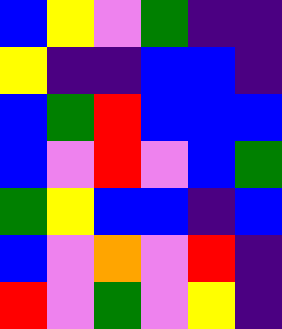[["blue", "yellow", "violet", "green", "indigo", "indigo"], ["yellow", "indigo", "indigo", "blue", "blue", "indigo"], ["blue", "green", "red", "blue", "blue", "blue"], ["blue", "violet", "red", "violet", "blue", "green"], ["green", "yellow", "blue", "blue", "indigo", "blue"], ["blue", "violet", "orange", "violet", "red", "indigo"], ["red", "violet", "green", "violet", "yellow", "indigo"]]